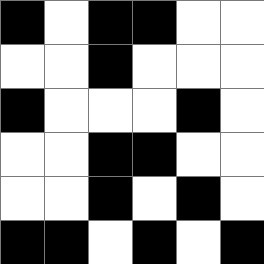[["black", "white", "black", "black", "white", "white"], ["white", "white", "black", "white", "white", "white"], ["black", "white", "white", "white", "black", "white"], ["white", "white", "black", "black", "white", "white"], ["white", "white", "black", "white", "black", "white"], ["black", "black", "white", "black", "white", "black"]]